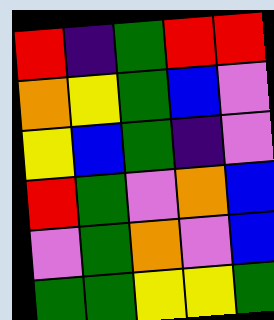[["red", "indigo", "green", "red", "red"], ["orange", "yellow", "green", "blue", "violet"], ["yellow", "blue", "green", "indigo", "violet"], ["red", "green", "violet", "orange", "blue"], ["violet", "green", "orange", "violet", "blue"], ["green", "green", "yellow", "yellow", "green"]]